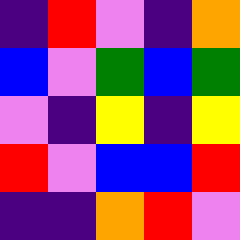[["indigo", "red", "violet", "indigo", "orange"], ["blue", "violet", "green", "blue", "green"], ["violet", "indigo", "yellow", "indigo", "yellow"], ["red", "violet", "blue", "blue", "red"], ["indigo", "indigo", "orange", "red", "violet"]]